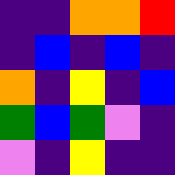[["indigo", "indigo", "orange", "orange", "red"], ["indigo", "blue", "indigo", "blue", "indigo"], ["orange", "indigo", "yellow", "indigo", "blue"], ["green", "blue", "green", "violet", "indigo"], ["violet", "indigo", "yellow", "indigo", "indigo"]]